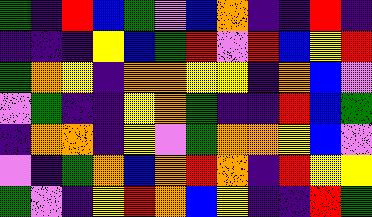[["green", "indigo", "red", "blue", "green", "violet", "blue", "orange", "indigo", "indigo", "red", "indigo"], ["indigo", "indigo", "indigo", "yellow", "blue", "green", "red", "violet", "red", "blue", "yellow", "red"], ["green", "orange", "yellow", "indigo", "orange", "orange", "yellow", "yellow", "indigo", "orange", "blue", "violet"], ["violet", "green", "indigo", "indigo", "yellow", "orange", "green", "indigo", "indigo", "red", "blue", "green"], ["indigo", "orange", "orange", "indigo", "yellow", "violet", "green", "orange", "orange", "yellow", "blue", "violet"], ["violet", "indigo", "green", "orange", "blue", "orange", "red", "orange", "indigo", "red", "yellow", "yellow"], ["green", "violet", "indigo", "yellow", "red", "orange", "blue", "yellow", "indigo", "indigo", "red", "green"]]